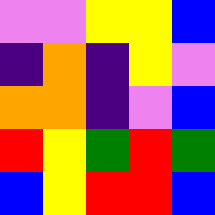[["violet", "violet", "yellow", "yellow", "blue"], ["indigo", "orange", "indigo", "yellow", "violet"], ["orange", "orange", "indigo", "violet", "blue"], ["red", "yellow", "green", "red", "green"], ["blue", "yellow", "red", "red", "blue"]]